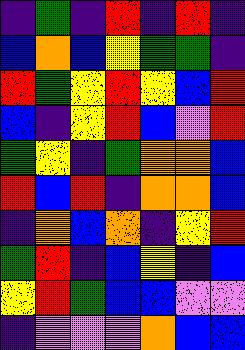[["indigo", "green", "indigo", "red", "indigo", "red", "indigo"], ["blue", "orange", "blue", "yellow", "green", "green", "indigo"], ["red", "green", "yellow", "red", "yellow", "blue", "red"], ["blue", "indigo", "yellow", "red", "blue", "violet", "red"], ["green", "yellow", "indigo", "green", "orange", "orange", "blue"], ["red", "blue", "red", "indigo", "orange", "orange", "blue"], ["indigo", "orange", "blue", "orange", "indigo", "yellow", "red"], ["green", "red", "indigo", "blue", "yellow", "indigo", "blue"], ["yellow", "red", "green", "blue", "blue", "violet", "violet"], ["indigo", "violet", "violet", "violet", "orange", "blue", "blue"]]